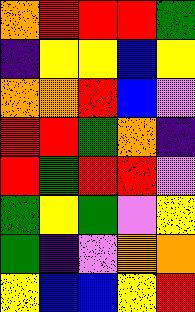[["orange", "red", "red", "red", "green"], ["indigo", "yellow", "yellow", "blue", "yellow"], ["orange", "orange", "red", "blue", "violet"], ["red", "red", "green", "orange", "indigo"], ["red", "green", "red", "red", "violet"], ["green", "yellow", "green", "violet", "yellow"], ["green", "indigo", "violet", "orange", "orange"], ["yellow", "blue", "blue", "yellow", "red"]]